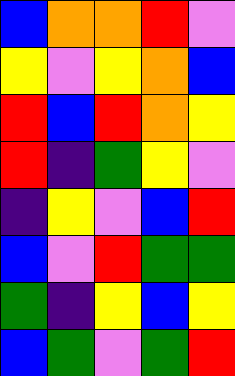[["blue", "orange", "orange", "red", "violet"], ["yellow", "violet", "yellow", "orange", "blue"], ["red", "blue", "red", "orange", "yellow"], ["red", "indigo", "green", "yellow", "violet"], ["indigo", "yellow", "violet", "blue", "red"], ["blue", "violet", "red", "green", "green"], ["green", "indigo", "yellow", "blue", "yellow"], ["blue", "green", "violet", "green", "red"]]